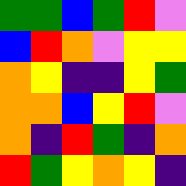[["green", "green", "blue", "green", "red", "violet"], ["blue", "red", "orange", "violet", "yellow", "yellow"], ["orange", "yellow", "indigo", "indigo", "yellow", "green"], ["orange", "orange", "blue", "yellow", "red", "violet"], ["orange", "indigo", "red", "green", "indigo", "orange"], ["red", "green", "yellow", "orange", "yellow", "indigo"]]